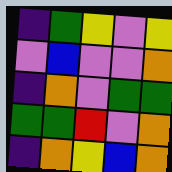[["indigo", "green", "yellow", "violet", "yellow"], ["violet", "blue", "violet", "violet", "orange"], ["indigo", "orange", "violet", "green", "green"], ["green", "green", "red", "violet", "orange"], ["indigo", "orange", "yellow", "blue", "orange"]]